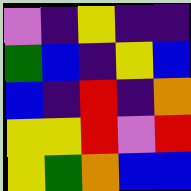[["violet", "indigo", "yellow", "indigo", "indigo"], ["green", "blue", "indigo", "yellow", "blue"], ["blue", "indigo", "red", "indigo", "orange"], ["yellow", "yellow", "red", "violet", "red"], ["yellow", "green", "orange", "blue", "blue"]]